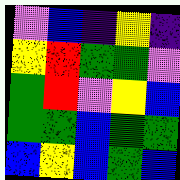[["violet", "blue", "indigo", "yellow", "indigo"], ["yellow", "red", "green", "green", "violet"], ["green", "red", "violet", "yellow", "blue"], ["green", "green", "blue", "green", "green"], ["blue", "yellow", "blue", "green", "blue"]]